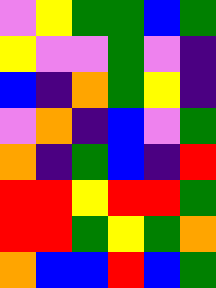[["violet", "yellow", "green", "green", "blue", "green"], ["yellow", "violet", "violet", "green", "violet", "indigo"], ["blue", "indigo", "orange", "green", "yellow", "indigo"], ["violet", "orange", "indigo", "blue", "violet", "green"], ["orange", "indigo", "green", "blue", "indigo", "red"], ["red", "red", "yellow", "red", "red", "green"], ["red", "red", "green", "yellow", "green", "orange"], ["orange", "blue", "blue", "red", "blue", "green"]]